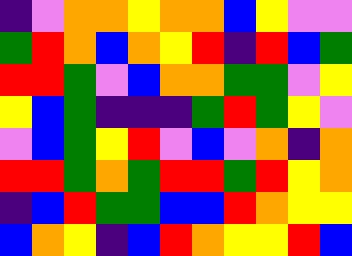[["indigo", "violet", "orange", "orange", "yellow", "orange", "orange", "blue", "yellow", "violet", "violet"], ["green", "red", "orange", "blue", "orange", "yellow", "red", "indigo", "red", "blue", "green"], ["red", "red", "green", "violet", "blue", "orange", "orange", "green", "green", "violet", "yellow"], ["yellow", "blue", "green", "indigo", "indigo", "indigo", "green", "red", "green", "yellow", "violet"], ["violet", "blue", "green", "yellow", "red", "violet", "blue", "violet", "orange", "indigo", "orange"], ["red", "red", "green", "orange", "green", "red", "red", "green", "red", "yellow", "orange"], ["indigo", "blue", "red", "green", "green", "blue", "blue", "red", "orange", "yellow", "yellow"], ["blue", "orange", "yellow", "indigo", "blue", "red", "orange", "yellow", "yellow", "red", "blue"]]